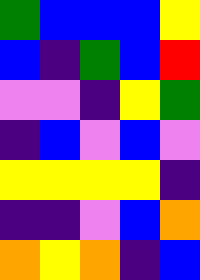[["green", "blue", "blue", "blue", "yellow"], ["blue", "indigo", "green", "blue", "red"], ["violet", "violet", "indigo", "yellow", "green"], ["indigo", "blue", "violet", "blue", "violet"], ["yellow", "yellow", "yellow", "yellow", "indigo"], ["indigo", "indigo", "violet", "blue", "orange"], ["orange", "yellow", "orange", "indigo", "blue"]]